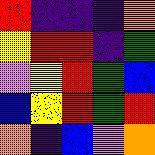[["red", "indigo", "indigo", "indigo", "orange"], ["yellow", "red", "red", "indigo", "green"], ["violet", "yellow", "red", "green", "blue"], ["blue", "yellow", "red", "green", "red"], ["orange", "indigo", "blue", "violet", "orange"]]